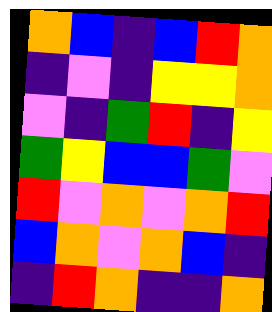[["orange", "blue", "indigo", "blue", "red", "orange"], ["indigo", "violet", "indigo", "yellow", "yellow", "orange"], ["violet", "indigo", "green", "red", "indigo", "yellow"], ["green", "yellow", "blue", "blue", "green", "violet"], ["red", "violet", "orange", "violet", "orange", "red"], ["blue", "orange", "violet", "orange", "blue", "indigo"], ["indigo", "red", "orange", "indigo", "indigo", "orange"]]